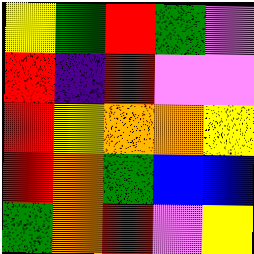[["yellow", "green", "red", "green", "violet"], ["red", "indigo", "red", "violet", "violet"], ["red", "yellow", "orange", "orange", "yellow"], ["red", "orange", "green", "blue", "blue"], ["green", "orange", "red", "violet", "yellow"]]